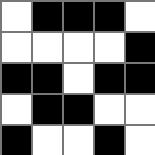[["white", "black", "black", "black", "white"], ["white", "white", "white", "white", "black"], ["black", "black", "white", "black", "black"], ["white", "black", "black", "white", "white"], ["black", "white", "white", "black", "white"]]